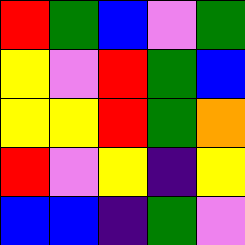[["red", "green", "blue", "violet", "green"], ["yellow", "violet", "red", "green", "blue"], ["yellow", "yellow", "red", "green", "orange"], ["red", "violet", "yellow", "indigo", "yellow"], ["blue", "blue", "indigo", "green", "violet"]]